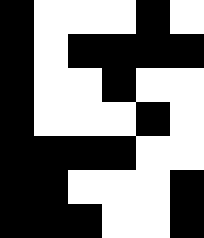[["black", "white", "white", "white", "black", "white"], ["black", "white", "black", "black", "black", "black"], ["black", "white", "white", "black", "white", "white"], ["black", "white", "white", "white", "black", "white"], ["black", "black", "black", "black", "white", "white"], ["black", "black", "white", "white", "white", "black"], ["black", "black", "black", "white", "white", "black"]]